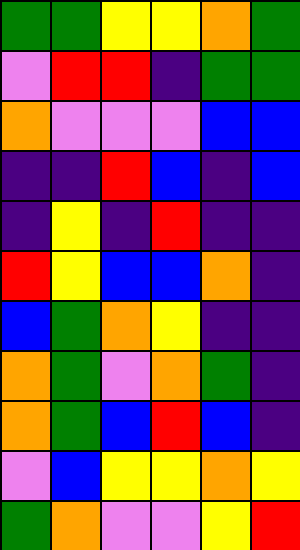[["green", "green", "yellow", "yellow", "orange", "green"], ["violet", "red", "red", "indigo", "green", "green"], ["orange", "violet", "violet", "violet", "blue", "blue"], ["indigo", "indigo", "red", "blue", "indigo", "blue"], ["indigo", "yellow", "indigo", "red", "indigo", "indigo"], ["red", "yellow", "blue", "blue", "orange", "indigo"], ["blue", "green", "orange", "yellow", "indigo", "indigo"], ["orange", "green", "violet", "orange", "green", "indigo"], ["orange", "green", "blue", "red", "blue", "indigo"], ["violet", "blue", "yellow", "yellow", "orange", "yellow"], ["green", "orange", "violet", "violet", "yellow", "red"]]